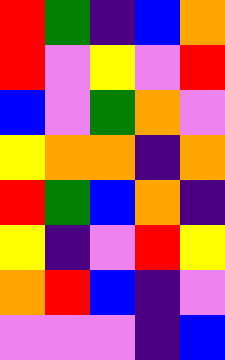[["red", "green", "indigo", "blue", "orange"], ["red", "violet", "yellow", "violet", "red"], ["blue", "violet", "green", "orange", "violet"], ["yellow", "orange", "orange", "indigo", "orange"], ["red", "green", "blue", "orange", "indigo"], ["yellow", "indigo", "violet", "red", "yellow"], ["orange", "red", "blue", "indigo", "violet"], ["violet", "violet", "violet", "indigo", "blue"]]